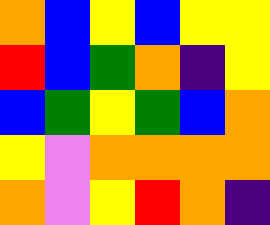[["orange", "blue", "yellow", "blue", "yellow", "yellow"], ["red", "blue", "green", "orange", "indigo", "yellow"], ["blue", "green", "yellow", "green", "blue", "orange"], ["yellow", "violet", "orange", "orange", "orange", "orange"], ["orange", "violet", "yellow", "red", "orange", "indigo"]]